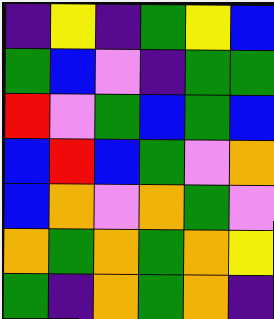[["indigo", "yellow", "indigo", "green", "yellow", "blue"], ["green", "blue", "violet", "indigo", "green", "green"], ["red", "violet", "green", "blue", "green", "blue"], ["blue", "red", "blue", "green", "violet", "orange"], ["blue", "orange", "violet", "orange", "green", "violet"], ["orange", "green", "orange", "green", "orange", "yellow"], ["green", "indigo", "orange", "green", "orange", "indigo"]]